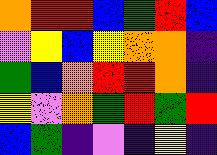[["orange", "red", "red", "blue", "green", "red", "blue"], ["violet", "yellow", "blue", "yellow", "orange", "orange", "indigo"], ["green", "blue", "orange", "red", "red", "orange", "indigo"], ["yellow", "violet", "orange", "green", "red", "green", "red"], ["blue", "green", "indigo", "violet", "indigo", "yellow", "indigo"]]